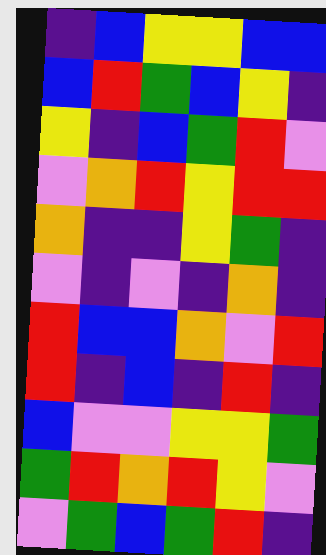[["indigo", "blue", "yellow", "yellow", "blue", "blue"], ["blue", "red", "green", "blue", "yellow", "indigo"], ["yellow", "indigo", "blue", "green", "red", "violet"], ["violet", "orange", "red", "yellow", "red", "red"], ["orange", "indigo", "indigo", "yellow", "green", "indigo"], ["violet", "indigo", "violet", "indigo", "orange", "indigo"], ["red", "blue", "blue", "orange", "violet", "red"], ["red", "indigo", "blue", "indigo", "red", "indigo"], ["blue", "violet", "violet", "yellow", "yellow", "green"], ["green", "red", "orange", "red", "yellow", "violet"], ["violet", "green", "blue", "green", "red", "indigo"]]